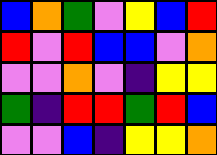[["blue", "orange", "green", "violet", "yellow", "blue", "red"], ["red", "violet", "red", "blue", "blue", "violet", "orange"], ["violet", "violet", "orange", "violet", "indigo", "yellow", "yellow"], ["green", "indigo", "red", "red", "green", "red", "blue"], ["violet", "violet", "blue", "indigo", "yellow", "yellow", "orange"]]